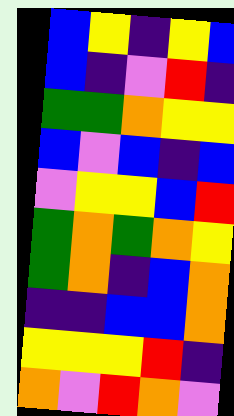[["blue", "yellow", "indigo", "yellow", "blue"], ["blue", "indigo", "violet", "red", "indigo"], ["green", "green", "orange", "yellow", "yellow"], ["blue", "violet", "blue", "indigo", "blue"], ["violet", "yellow", "yellow", "blue", "red"], ["green", "orange", "green", "orange", "yellow"], ["green", "orange", "indigo", "blue", "orange"], ["indigo", "indigo", "blue", "blue", "orange"], ["yellow", "yellow", "yellow", "red", "indigo"], ["orange", "violet", "red", "orange", "violet"]]